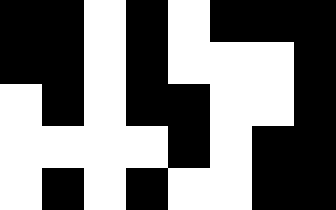[["black", "black", "white", "black", "white", "black", "black", "black"], ["black", "black", "white", "black", "white", "white", "white", "black"], ["white", "black", "white", "black", "black", "white", "white", "black"], ["white", "white", "white", "white", "black", "white", "black", "black"], ["white", "black", "white", "black", "white", "white", "black", "black"]]